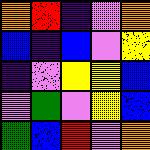[["orange", "red", "indigo", "violet", "orange"], ["blue", "indigo", "blue", "violet", "yellow"], ["indigo", "violet", "yellow", "yellow", "blue"], ["violet", "green", "violet", "yellow", "blue"], ["green", "blue", "red", "violet", "orange"]]